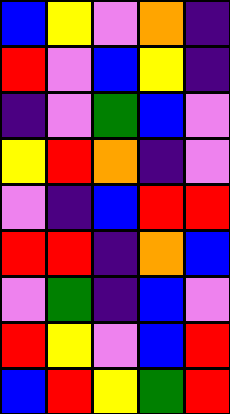[["blue", "yellow", "violet", "orange", "indigo"], ["red", "violet", "blue", "yellow", "indigo"], ["indigo", "violet", "green", "blue", "violet"], ["yellow", "red", "orange", "indigo", "violet"], ["violet", "indigo", "blue", "red", "red"], ["red", "red", "indigo", "orange", "blue"], ["violet", "green", "indigo", "blue", "violet"], ["red", "yellow", "violet", "blue", "red"], ["blue", "red", "yellow", "green", "red"]]